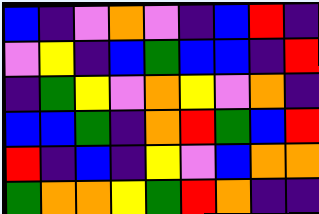[["blue", "indigo", "violet", "orange", "violet", "indigo", "blue", "red", "indigo"], ["violet", "yellow", "indigo", "blue", "green", "blue", "blue", "indigo", "red"], ["indigo", "green", "yellow", "violet", "orange", "yellow", "violet", "orange", "indigo"], ["blue", "blue", "green", "indigo", "orange", "red", "green", "blue", "red"], ["red", "indigo", "blue", "indigo", "yellow", "violet", "blue", "orange", "orange"], ["green", "orange", "orange", "yellow", "green", "red", "orange", "indigo", "indigo"]]